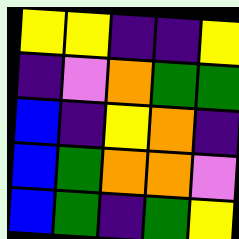[["yellow", "yellow", "indigo", "indigo", "yellow"], ["indigo", "violet", "orange", "green", "green"], ["blue", "indigo", "yellow", "orange", "indigo"], ["blue", "green", "orange", "orange", "violet"], ["blue", "green", "indigo", "green", "yellow"]]